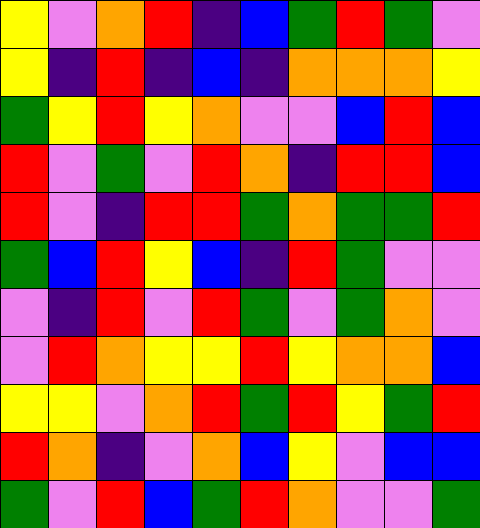[["yellow", "violet", "orange", "red", "indigo", "blue", "green", "red", "green", "violet"], ["yellow", "indigo", "red", "indigo", "blue", "indigo", "orange", "orange", "orange", "yellow"], ["green", "yellow", "red", "yellow", "orange", "violet", "violet", "blue", "red", "blue"], ["red", "violet", "green", "violet", "red", "orange", "indigo", "red", "red", "blue"], ["red", "violet", "indigo", "red", "red", "green", "orange", "green", "green", "red"], ["green", "blue", "red", "yellow", "blue", "indigo", "red", "green", "violet", "violet"], ["violet", "indigo", "red", "violet", "red", "green", "violet", "green", "orange", "violet"], ["violet", "red", "orange", "yellow", "yellow", "red", "yellow", "orange", "orange", "blue"], ["yellow", "yellow", "violet", "orange", "red", "green", "red", "yellow", "green", "red"], ["red", "orange", "indigo", "violet", "orange", "blue", "yellow", "violet", "blue", "blue"], ["green", "violet", "red", "blue", "green", "red", "orange", "violet", "violet", "green"]]